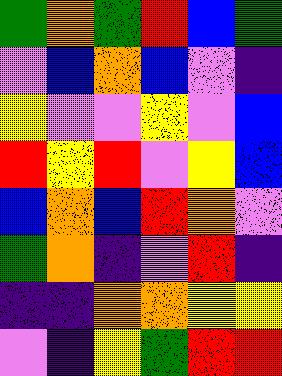[["green", "orange", "green", "red", "blue", "green"], ["violet", "blue", "orange", "blue", "violet", "indigo"], ["yellow", "violet", "violet", "yellow", "violet", "blue"], ["red", "yellow", "red", "violet", "yellow", "blue"], ["blue", "orange", "blue", "red", "orange", "violet"], ["green", "orange", "indigo", "violet", "red", "indigo"], ["indigo", "indigo", "orange", "orange", "yellow", "yellow"], ["violet", "indigo", "yellow", "green", "red", "red"]]